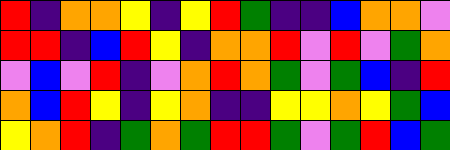[["red", "indigo", "orange", "orange", "yellow", "indigo", "yellow", "red", "green", "indigo", "indigo", "blue", "orange", "orange", "violet"], ["red", "red", "indigo", "blue", "red", "yellow", "indigo", "orange", "orange", "red", "violet", "red", "violet", "green", "orange"], ["violet", "blue", "violet", "red", "indigo", "violet", "orange", "red", "orange", "green", "violet", "green", "blue", "indigo", "red"], ["orange", "blue", "red", "yellow", "indigo", "yellow", "orange", "indigo", "indigo", "yellow", "yellow", "orange", "yellow", "green", "blue"], ["yellow", "orange", "red", "indigo", "green", "orange", "green", "red", "red", "green", "violet", "green", "red", "blue", "green"]]